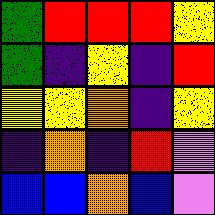[["green", "red", "red", "red", "yellow"], ["green", "indigo", "yellow", "indigo", "red"], ["yellow", "yellow", "orange", "indigo", "yellow"], ["indigo", "orange", "indigo", "red", "violet"], ["blue", "blue", "orange", "blue", "violet"]]